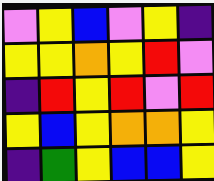[["violet", "yellow", "blue", "violet", "yellow", "indigo"], ["yellow", "yellow", "orange", "yellow", "red", "violet"], ["indigo", "red", "yellow", "red", "violet", "red"], ["yellow", "blue", "yellow", "orange", "orange", "yellow"], ["indigo", "green", "yellow", "blue", "blue", "yellow"]]